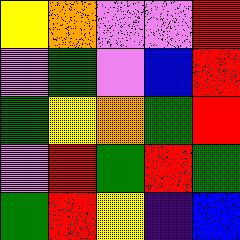[["yellow", "orange", "violet", "violet", "red"], ["violet", "green", "violet", "blue", "red"], ["green", "yellow", "orange", "green", "red"], ["violet", "red", "green", "red", "green"], ["green", "red", "yellow", "indigo", "blue"]]